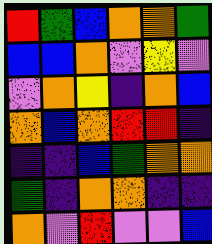[["red", "green", "blue", "orange", "orange", "green"], ["blue", "blue", "orange", "violet", "yellow", "violet"], ["violet", "orange", "yellow", "indigo", "orange", "blue"], ["orange", "blue", "orange", "red", "red", "indigo"], ["indigo", "indigo", "blue", "green", "orange", "orange"], ["green", "indigo", "orange", "orange", "indigo", "indigo"], ["orange", "violet", "red", "violet", "violet", "blue"]]